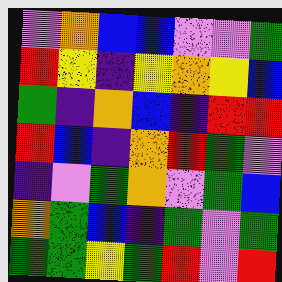[["violet", "orange", "blue", "blue", "violet", "violet", "green"], ["red", "yellow", "indigo", "yellow", "orange", "yellow", "blue"], ["green", "indigo", "orange", "blue", "indigo", "red", "red"], ["red", "blue", "indigo", "orange", "red", "green", "violet"], ["indigo", "violet", "green", "orange", "violet", "green", "blue"], ["orange", "green", "blue", "indigo", "green", "violet", "green"], ["green", "green", "yellow", "green", "red", "violet", "red"]]